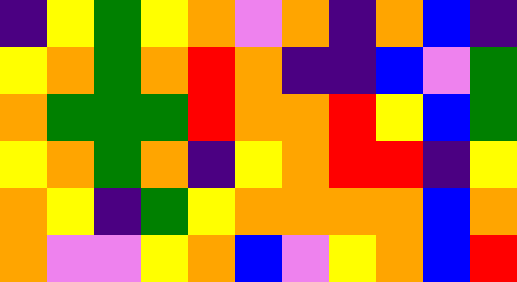[["indigo", "yellow", "green", "yellow", "orange", "violet", "orange", "indigo", "orange", "blue", "indigo"], ["yellow", "orange", "green", "orange", "red", "orange", "indigo", "indigo", "blue", "violet", "green"], ["orange", "green", "green", "green", "red", "orange", "orange", "red", "yellow", "blue", "green"], ["yellow", "orange", "green", "orange", "indigo", "yellow", "orange", "red", "red", "indigo", "yellow"], ["orange", "yellow", "indigo", "green", "yellow", "orange", "orange", "orange", "orange", "blue", "orange"], ["orange", "violet", "violet", "yellow", "orange", "blue", "violet", "yellow", "orange", "blue", "red"]]